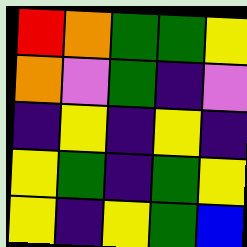[["red", "orange", "green", "green", "yellow"], ["orange", "violet", "green", "indigo", "violet"], ["indigo", "yellow", "indigo", "yellow", "indigo"], ["yellow", "green", "indigo", "green", "yellow"], ["yellow", "indigo", "yellow", "green", "blue"]]